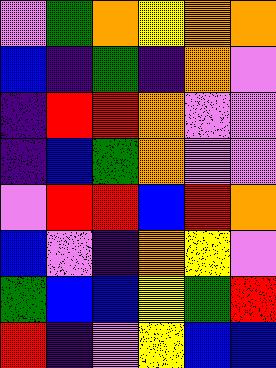[["violet", "green", "orange", "yellow", "orange", "orange"], ["blue", "indigo", "green", "indigo", "orange", "violet"], ["indigo", "red", "red", "orange", "violet", "violet"], ["indigo", "blue", "green", "orange", "violet", "violet"], ["violet", "red", "red", "blue", "red", "orange"], ["blue", "violet", "indigo", "orange", "yellow", "violet"], ["green", "blue", "blue", "yellow", "green", "red"], ["red", "indigo", "violet", "yellow", "blue", "blue"]]